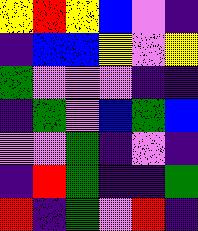[["yellow", "red", "yellow", "blue", "violet", "indigo"], ["indigo", "blue", "blue", "yellow", "violet", "yellow"], ["green", "violet", "violet", "violet", "indigo", "indigo"], ["indigo", "green", "violet", "blue", "green", "blue"], ["violet", "violet", "green", "indigo", "violet", "indigo"], ["indigo", "red", "green", "indigo", "indigo", "green"], ["red", "indigo", "green", "violet", "red", "indigo"]]